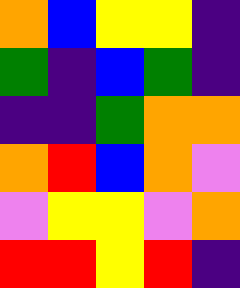[["orange", "blue", "yellow", "yellow", "indigo"], ["green", "indigo", "blue", "green", "indigo"], ["indigo", "indigo", "green", "orange", "orange"], ["orange", "red", "blue", "orange", "violet"], ["violet", "yellow", "yellow", "violet", "orange"], ["red", "red", "yellow", "red", "indigo"]]